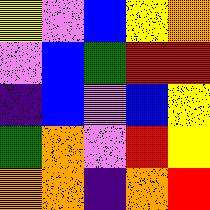[["yellow", "violet", "blue", "yellow", "orange"], ["violet", "blue", "green", "red", "red"], ["indigo", "blue", "violet", "blue", "yellow"], ["green", "orange", "violet", "red", "yellow"], ["orange", "orange", "indigo", "orange", "red"]]